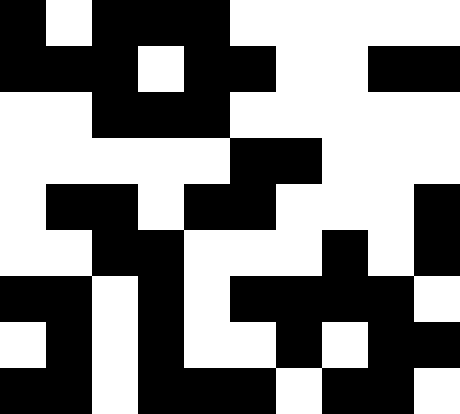[["black", "white", "black", "black", "black", "white", "white", "white", "white", "white"], ["black", "black", "black", "white", "black", "black", "white", "white", "black", "black"], ["white", "white", "black", "black", "black", "white", "white", "white", "white", "white"], ["white", "white", "white", "white", "white", "black", "black", "white", "white", "white"], ["white", "black", "black", "white", "black", "black", "white", "white", "white", "black"], ["white", "white", "black", "black", "white", "white", "white", "black", "white", "black"], ["black", "black", "white", "black", "white", "black", "black", "black", "black", "white"], ["white", "black", "white", "black", "white", "white", "black", "white", "black", "black"], ["black", "black", "white", "black", "black", "black", "white", "black", "black", "white"]]